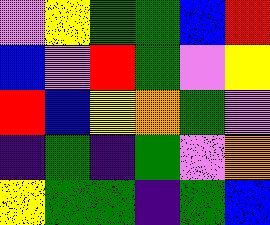[["violet", "yellow", "green", "green", "blue", "red"], ["blue", "violet", "red", "green", "violet", "yellow"], ["red", "blue", "yellow", "orange", "green", "violet"], ["indigo", "green", "indigo", "green", "violet", "orange"], ["yellow", "green", "green", "indigo", "green", "blue"]]